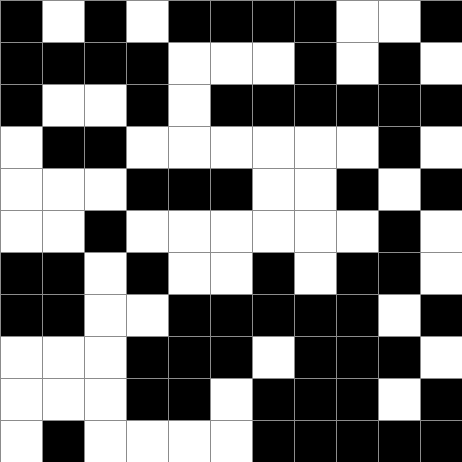[["black", "white", "black", "white", "black", "black", "black", "black", "white", "white", "black"], ["black", "black", "black", "black", "white", "white", "white", "black", "white", "black", "white"], ["black", "white", "white", "black", "white", "black", "black", "black", "black", "black", "black"], ["white", "black", "black", "white", "white", "white", "white", "white", "white", "black", "white"], ["white", "white", "white", "black", "black", "black", "white", "white", "black", "white", "black"], ["white", "white", "black", "white", "white", "white", "white", "white", "white", "black", "white"], ["black", "black", "white", "black", "white", "white", "black", "white", "black", "black", "white"], ["black", "black", "white", "white", "black", "black", "black", "black", "black", "white", "black"], ["white", "white", "white", "black", "black", "black", "white", "black", "black", "black", "white"], ["white", "white", "white", "black", "black", "white", "black", "black", "black", "white", "black"], ["white", "black", "white", "white", "white", "white", "black", "black", "black", "black", "black"]]